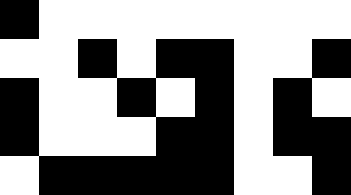[["black", "white", "white", "white", "white", "white", "white", "white", "white"], ["white", "white", "black", "white", "black", "black", "white", "white", "black"], ["black", "white", "white", "black", "white", "black", "white", "black", "white"], ["black", "white", "white", "white", "black", "black", "white", "black", "black"], ["white", "black", "black", "black", "black", "black", "white", "white", "black"]]